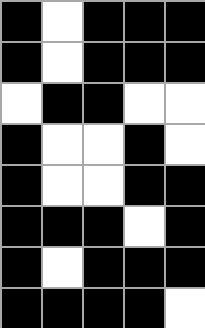[["black", "white", "black", "black", "black"], ["black", "white", "black", "black", "black"], ["white", "black", "black", "white", "white"], ["black", "white", "white", "black", "white"], ["black", "white", "white", "black", "black"], ["black", "black", "black", "white", "black"], ["black", "white", "black", "black", "black"], ["black", "black", "black", "black", "white"]]